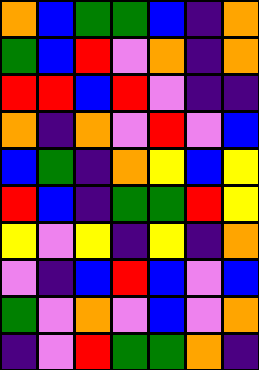[["orange", "blue", "green", "green", "blue", "indigo", "orange"], ["green", "blue", "red", "violet", "orange", "indigo", "orange"], ["red", "red", "blue", "red", "violet", "indigo", "indigo"], ["orange", "indigo", "orange", "violet", "red", "violet", "blue"], ["blue", "green", "indigo", "orange", "yellow", "blue", "yellow"], ["red", "blue", "indigo", "green", "green", "red", "yellow"], ["yellow", "violet", "yellow", "indigo", "yellow", "indigo", "orange"], ["violet", "indigo", "blue", "red", "blue", "violet", "blue"], ["green", "violet", "orange", "violet", "blue", "violet", "orange"], ["indigo", "violet", "red", "green", "green", "orange", "indigo"]]